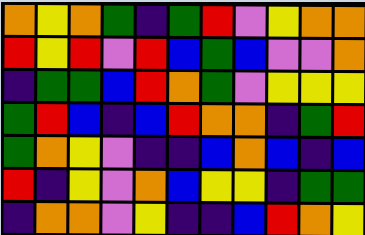[["orange", "yellow", "orange", "green", "indigo", "green", "red", "violet", "yellow", "orange", "orange"], ["red", "yellow", "red", "violet", "red", "blue", "green", "blue", "violet", "violet", "orange"], ["indigo", "green", "green", "blue", "red", "orange", "green", "violet", "yellow", "yellow", "yellow"], ["green", "red", "blue", "indigo", "blue", "red", "orange", "orange", "indigo", "green", "red"], ["green", "orange", "yellow", "violet", "indigo", "indigo", "blue", "orange", "blue", "indigo", "blue"], ["red", "indigo", "yellow", "violet", "orange", "blue", "yellow", "yellow", "indigo", "green", "green"], ["indigo", "orange", "orange", "violet", "yellow", "indigo", "indigo", "blue", "red", "orange", "yellow"]]